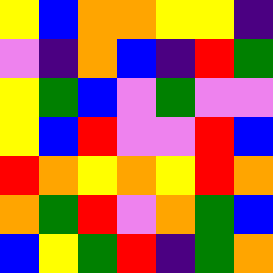[["yellow", "blue", "orange", "orange", "yellow", "yellow", "indigo"], ["violet", "indigo", "orange", "blue", "indigo", "red", "green"], ["yellow", "green", "blue", "violet", "green", "violet", "violet"], ["yellow", "blue", "red", "violet", "violet", "red", "blue"], ["red", "orange", "yellow", "orange", "yellow", "red", "orange"], ["orange", "green", "red", "violet", "orange", "green", "blue"], ["blue", "yellow", "green", "red", "indigo", "green", "orange"]]